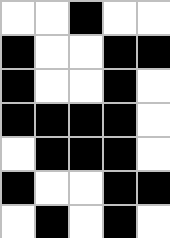[["white", "white", "black", "white", "white"], ["black", "white", "white", "black", "black"], ["black", "white", "white", "black", "white"], ["black", "black", "black", "black", "white"], ["white", "black", "black", "black", "white"], ["black", "white", "white", "black", "black"], ["white", "black", "white", "black", "white"]]